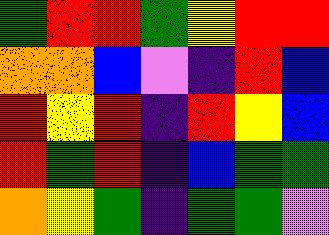[["green", "red", "red", "green", "yellow", "red", "red"], ["orange", "orange", "blue", "violet", "indigo", "red", "blue"], ["red", "yellow", "red", "indigo", "red", "yellow", "blue"], ["red", "green", "red", "indigo", "blue", "green", "green"], ["orange", "yellow", "green", "indigo", "green", "green", "violet"]]